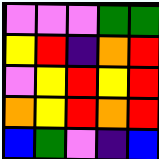[["violet", "violet", "violet", "green", "green"], ["yellow", "red", "indigo", "orange", "red"], ["violet", "yellow", "red", "yellow", "red"], ["orange", "yellow", "red", "orange", "red"], ["blue", "green", "violet", "indigo", "blue"]]